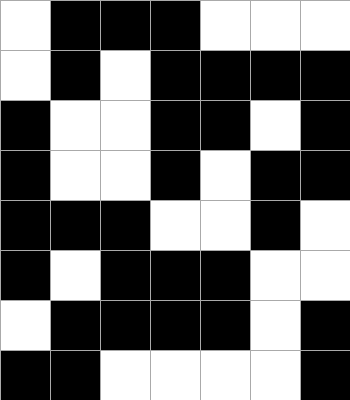[["white", "black", "black", "black", "white", "white", "white"], ["white", "black", "white", "black", "black", "black", "black"], ["black", "white", "white", "black", "black", "white", "black"], ["black", "white", "white", "black", "white", "black", "black"], ["black", "black", "black", "white", "white", "black", "white"], ["black", "white", "black", "black", "black", "white", "white"], ["white", "black", "black", "black", "black", "white", "black"], ["black", "black", "white", "white", "white", "white", "black"]]